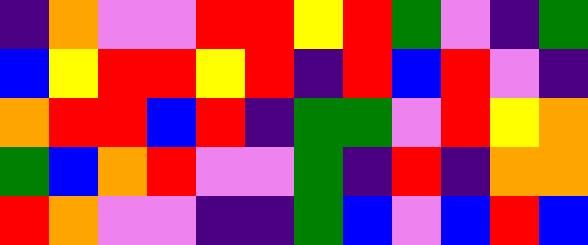[["indigo", "orange", "violet", "violet", "red", "red", "yellow", "red", "green", "violet", "indigo", "green"], ["blue", "yellow", "red", "red", "yellow", "red", "indigo", "red", "blue", "red", "violet", "indigo"], ["orange", "red", "red", "blue", "red", "indigo", "green", "green", "violet", "red", "yellow", "orange"], ["green", "blue", "orange", "red", "violet", "violet", "green", "indigo", "red", "indigo", "orange", "orange"], ["red", "orange", "violet", "violet", "indigo", "indigo", "green", "blue", "violet", "blue", "red", "blue"]]